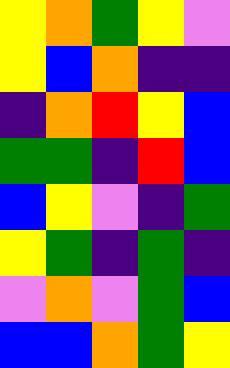[["yellow", "orange", "green", "yellow", "violet"], ["yellow", "blue", "orange", "indigo", "indigo"], ["indigo", "orange", "red", "yellow", "blue"], ["green", "green", "indigo", "red", "blue"], ["blue", "yellow", "violet", "indigo", "green"], ["yellow", "green", "indigo", "green", "indigo"], ["violet", "orange", "violet", "green", "blue"], ["blue", "blue", "orange", "green", "yellow"]]